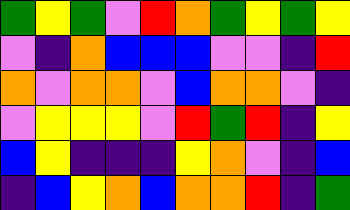[["green", "yellow", "green", "violet", "red", "orange", "green", "yellow", "green", "yellow"], ["violet", "indigo", "orange", "blue", "blue", "blue", "violet", "violet", "indigo", "red"], ["orange", "violet", "orange", "orange", "violet", "blue", "orange", "orange", "violet", "indigo"], ["violet", "yellow", "yellow", "yellow", "violet", "red", "green", "red", "indigo", "yellow"], ["blue", "yellow", "indigo", "indigo", "indigo", "yellow", "orange", "violet", "indigo", "blue"], ["indigo", "blue", "yellow", "orange", "blue", "orange", "orange", "red", "indigo", "green"]]